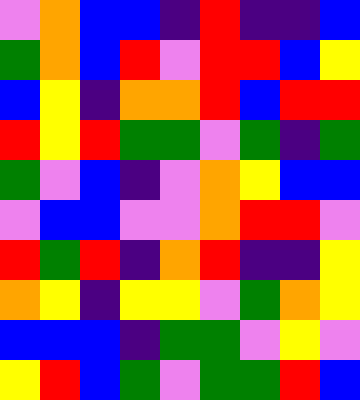[["violet", "orange", "blue", "blue", "indigo", "red", "indigo", "indigo", "blue"], ["green", "orange", "blue", "red", "violet", "red", "red", "blue", "yellow"], ["blue", "yellow", "indigo", "orange", "orange", "red", "blue", "red", "red"], ["red", "yellow", "red", "green", "green", "violet", "green", "indigo", "green"], ["green", "violet", "blue", "indigo", "violet", "orange", "yellow", "blue", "blue"], ["violet", "blue", "blue", "violet", "violet", "orange", "red", "red", "violet"], ["red", "green", "red", "indigo", "orange", "red", "indigo", "indigo", "yellow"], ["orange", "yellow", "indigo", "yellow", "yellow", "violet", "green", "orange", "yellow"], ["blue", "blue", "blue", "indigo", "green", "green", "violet", "yellow", "violet"], ["yellow", "red", "blue", "green", "violet", "green", "green", "red", "blue"]]